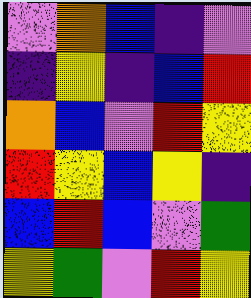[["violet", "orange", "blue", "indigo", "violet"], ["indigo", "yellow", "indigo", "blue", "red"], ["orange", "blue", "violet", "red", "yellow"], ["red", "yellow", "blue", "yellow", "indigo"], ["blue", "red", "blue", "violet", "green"], ["yellow", "green", "violet", "red", "yellow"]]